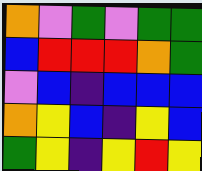[["orange", "violet", "green", "violet", "green", "green"], ["blue", "red", "red", "red", "orange", "green"], ["violet", "blue", "indigo", "blue", "blue", "blue"], ["orange", "yellow", "blue", "indigo", "yellow", "blue"], ["green", "yellow", "indigo", "yellow", "red", "yellow"]]